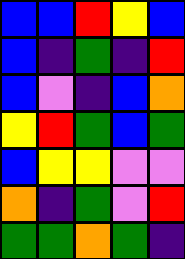[["blue", "blue", "red", "yellow", "blue"], ["blue", "indigo", "green", "indigo", "red"], ["blue", "violet", "indigo", "blue", "orange"], ["yellow", "red", "green", "blue", "green"], ["blue", "yellow", "yellow", "violet", "violet"], ["orange", "indigo", "green", "violet", "red"], ["green", "green", "orange", "green", "indigo"]]